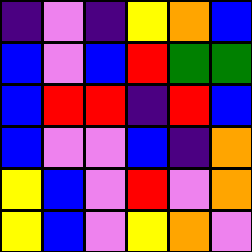[["indigo", "violet", "indigo", "yellow", "orange", "blue"], ["blue", "violet", "blue", "red", "green", "green"], ["blue", "red", "red", "indigo", "red", "blue"], ["blue", "violet", "violet", "blue", "indigo", "orange"], ["yellow", "blue", "violet", "red", "violet", "orange"], ["yellow", "blue", "violet", "yellow", "orange", "violet"]]